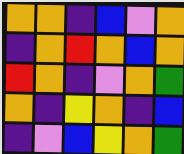[["orange", "orange", "indigo", "blue", "violet", "orange"], ["indigo", "orange", "red", "orange", "blue", "orange"], ["red", "orange", "indigo", "violet", "orange", "green"], ["orange", "indigo", "yellow", "orange", "indigo", "blue"], ["indigo", "violet", "blue", "yellow", "orange", "green"]]